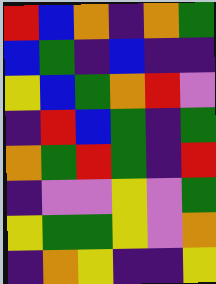[["red", "blue", "orange", "indigo", "orange", "green"], ["blue", "green", "indigo", "blue", "indigo", "indigo"], ["yellow", "blue", "green", "orange", "red", "violet"], ["indigo", "red", "blue", "green", "indigo", "green"], ["orange", "green", "red", "green", "indigo", "red"], ["indigo", "violet", "violet", "yellow", "violet", "green"], ["yellow", "green", "green", "yellow", "violet", "orange"], ["indigo", "orange", "yellow", "indigo", "indigo", "yellow"]]